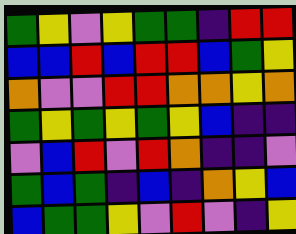[["green", "yellow", "violet", "yellow", "green", "green", "indigo", "red", "red"], ["blue", "blue", "red", "blue", "red", "red", "blue", "green", "yellow"], ["orange", "violet", "violet", "red", "red", "orange", "orange", "yellow", "orange"], ["green", "yellow", "green", "yellow", "green", "yellow", "blue", "indigo", "indigo"], ["violet", "blue", "red", "violet", "red", "orange", "indigo", "indigo", "violet"], ["green", "blue", "green", "indigo", "blue", "indigo", "orange", "yellow", "blue"], ["blue", "green", "green", "yellow", "violet", "red", "violet", "indigo", "yellow"]]